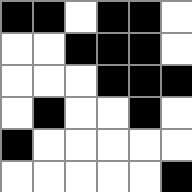[["black", "black", "white", "black", "black", "white"], ["white", "white", "black", "black", "black", "white"], ["white", "white", "white", "black", "black", "black"], ["white", "black", "white", "white", "black", "white"], ["black", "white", "white", "white", "white", "white"], ["white", "white", "white", "white", "white", "black"]]